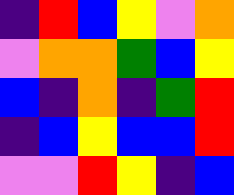[["indigo", "red", "blue", "yellow", "violet", "orange"], ["violet", "orange", "orange", "green", "blue", "yellow"], ["blue", "indigo", "orange", "indigo", "green", "red"], ["indigo", "blue", "yellow", "blue", "blue", "red"], ["violet", "violet", "red", "yellow", "indigo", "blue"]]